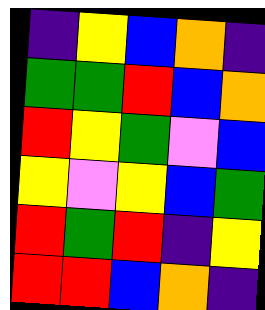[["indigo", "yellow", "blue", "orange", "indigo"], ["green", "green", "red", "blue", "orange"], ["red", "yellow", "green", "violet", "blue"], ["yellow", "violet", "yellow", "blue", "green"], ["red", "green", "red", "indigo", "yellow"], ["red", "red", "blue", "orange", "indigo"]]